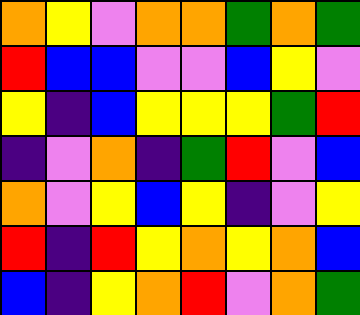[["orange", "yellow", "violet", "orange", "orange", "green", "orange", "green"], ["red", "blue", "blue", "violet", "violet", "blue", "yellow", "violet"], ["yellow", "indigo", "blue", "yellow", "yellow", "yellow", "green", "red"], ["indigo", "violet", "orange", "indigo", "green", "red", "violet", "blue"], ["orange", "violet", "yellow", "blue", "yellow", "indigo", "violet", "yellow"], ["red", "indigo", "red", "yellow", "orange", "yellow", "orange", "blue"], ["blue", "indigo", "yellow", "orange", "red", "violet", "orange", "green"]]